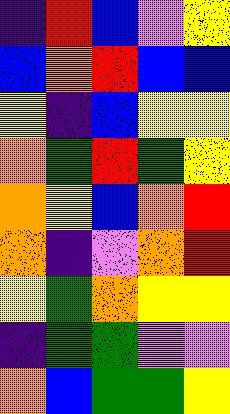[["indigo", "red", "blue", "violet", "yellow"], ["blue", "orange", "red", "blue", "blue"], ["yellow", "indigo", "blue", "yellow", "yellow"], ["orange", "green", "red", "green", "yellow"], ["orange", "yellow", "blue", "orange", "red"], ["orange", "indigo", "violet", "orange", "red"], ["yellow", "green", "orange", "yellow", "yellow"], ["indigo", "green", "green", "violet", "violet"], ["orange", "blue", "green", "green", "yellow"]]